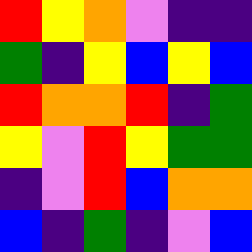[["red", "yellow", "orange", "violet", "indigo", "indigo"], ["green", "indigo", "yellow", "blue", "yellow", "blue"], ["red", "orange", "orange", "red", "indigo", "green"], ["yellow", "violet", "red", "yellow", "green", "green"], ["indigo", "violet", "red", "blue", "orange", "orange"], ["blue", "indigo", "green", "indigo", "violet", "blue"]]